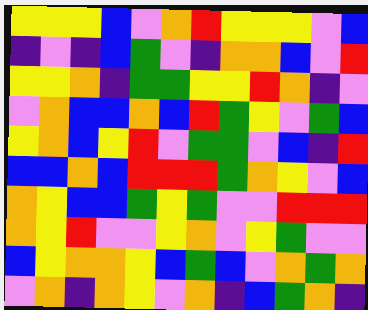[["yellow", "yellow", "yellow", "blue", "violet", "orange", "red", "yellow", "yellow", "yellow", "violet", "blue"], ["indigo", "violet", "indigo", "blue", "green", "violet", "indigo", "orange", "orange", "blue", "violet", "red"], ["yellow", "yellow", "orange", "indigo", "green", "green", "yellow", "yellow", "red", "orange", "indigo", "violet"], ["violet", "orange", "blue", "blue", "orange", "blue", "red", "green", "yellow", "violet", "green", "blue"], ["yellow", "orange", "blue", "yellow", "red", "violet", "green", "green", "violet", "blue", "indigo", "red"], ["blue", "blue", "orange", "blue", "red", "red", "red", "green", "orange", "yellow", "violet", "blue"], ["orange", "yellow", "blue", "blue", "green", "yellow", "green", "violet", "violet", "red", "red", "red"], ["orange", "yellow", "red", "violet", "violet", "yellow", "orange", "violet", "yellow", "green", "violet", "violet"], ["blue", "yellow", "orange", "orange", "yellow", "blue", "green", "blue", "violet", "orange", "green", "orange"], ["violet", "orange", "indigo", "orange", "yellow", "violet", "orange", "indigo", "blue", "green", "orange", "indigo"]]